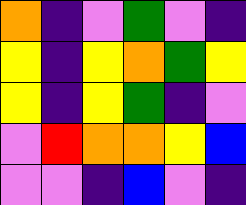[["orange", "indigo", "violet", "green", "violet", "indigo"], ["yellow", "indigo", "yellow", "orange", "green", "yellow"], ["yellow", "indigo", "yellow", "green", "indigo", "violet"], ["violet", "red", "orange", "orange", "yellow", "blue"], ["violet", "violet", "indigo", "blue", "violet", "indigo"]]